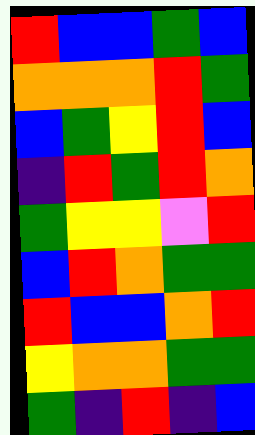[["red", "blue", "blue", "green", "blue"], ["orange", "orange", "orange", "red", "green"], ["blue", "green", "yellow", "red", "blue"], ["indigo", "red", "green", "red", "orange"], ["green", "yellow", "yellow", "violet", "red"], ["blue", "red", "orange", "green", "green"], ["red", "blue", "blue", "orange", "red"], ["yellow", "orange", "orange", "green", "green"], ["green", "indigo", "red", "indigo", "blue"]]